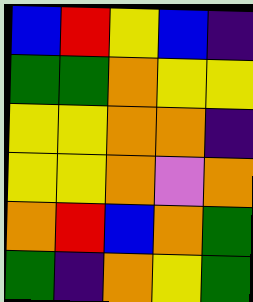[["blue", "red", "yellow", "blue", "indigo"], ["green", "green", "orange", "yellow", "yellow"], ["yellow", "yellow", "orange", "orange", "indigo"], ["yellow", "yellow", "orange", "violet", "orange"], ["orange", "red", "blue", "orange", "green"], ["green", "indigo", "orange", "yellow", "green"]]